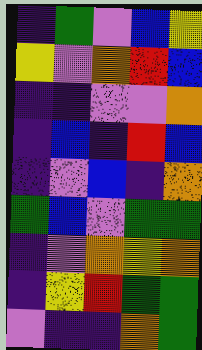[["indigo", "green", "violet", "blue", "yellow"], ["yellow", "violet", "orange", "red", "blue"], ["indigo", "indigo", "violet", "violet", "orange"], ["indigo", "blue", "indigo", "red", "blue"], ["indigo", "violet", "blue", "indigo", "orange"], ["green", "blue", "violet", "green", "green"], ["indigo", "violet", "orange", "yellow", "orange"], ["indigo", "yellow", "red", "green", "green"], ["violet", "indigo", "indigo", "orange", "green"]]